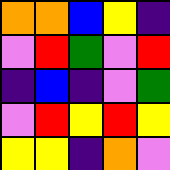[["orange", "orange", "blue", "yellow", "indigo"], ["violet", "red", "green", "violet", "red"], ["indigo", "blue", "indigo", "violet", "green"], ["violet", "red", "yellow", "red", "yellow"], ["yellow", "yellow", "indigo", "orange", "violet"]]